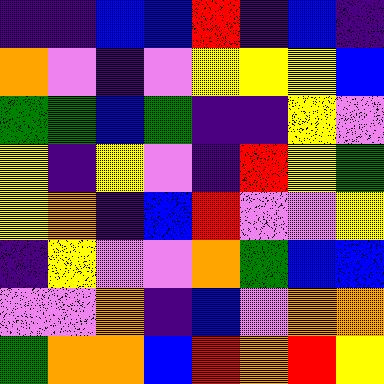[["indigo", "indigo", "blue", "blue", "red", "indigo", "blue", "indigo"], ["orange", "violet", "indigo", "violet", "yellow", "yellow", "yellow", "blue"], ["green", "green", "blue", "green", "indigo", "indigo", "yellow", "violet"], ["yellow", "indigo", "yellow", "violet", "indigo", "red", "yellow", "green"], ["yellow", "orange", "indigo", "blue", "red", "violet", "violet", "yellow"], ["indigo", "yellow", "violet", "violet", "orange", "green", "blue", "blue"], ["violet", "violet", "orange", "indigo", "blue", "violet", "orange", "orange"], ["green", "orange", "orange", "blue", "red", "orange", "red", "yellow"]]